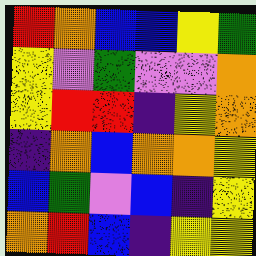[["red", "orange", "blue", "blue", "yellow", "green"], ["yellow", "violet", "green", "violet", "violet", "orange"], ["yellow", "red", "red", "indigo", "yellow", "orange"], ["indigo", "orange", "blue", "orange", "orange", "yellow"], ["blue", "green", "violet", "blue", "indigo", "yellow"], ["orange", "red", "blue", "indigo", "yellow", "yellow"]]